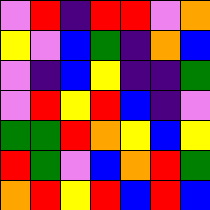[["violet", "red", "indigo", "red", "red", "violet", "orange"], ["yellow", "violet", "blue", "green", "indigo", "orange", "blue"], ["violet", "indigo", "blue", "yellow", "indigo", "indigo", "green"], ["violet", "red", "yellow", "red", "blue", "indigo", "violet"], ["green", "green", "red", "orange", "yellow", "blue", "yellow"], ["red", "green", "violet", "blue", "orange", "red", "green"], ["orange", "red", "yellow", "red", "blue", "red", "blue"]]